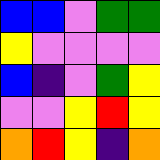[["blue", "blue", "violet", "green", "green"], ["yellow", "violet", "violet", "violet", "violet"], ["blue", "indigo", "violet", "green", "yellow"], ["violet", "violet", "yellow", "red", "yellow"], ["orange", "red", "yellow", "indigo", "orange"]]